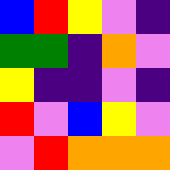[["blue", "red", "yellow", "violet", "indigo"], ["green", "green", "indigo", "orange", "violet"], ["yellow", "indigo", "indigo", "violet", "indigo"], ["red", "violet", "blue", "yellow", "violet"], ["violet", "red", "orange", "orange", "orange"]]